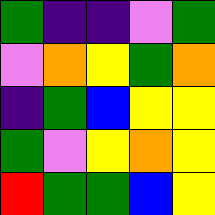[["green", "indigo", "indigo", "violet", "green"], ["violet", "orange", "yellow", "green", "orange"], ["indigo", "green", "blue", "yellow", "yellow"], ["green", "violet", "yellow", "orange", "yellow"], ["red", "green", "green", "blue", "yellow"]]